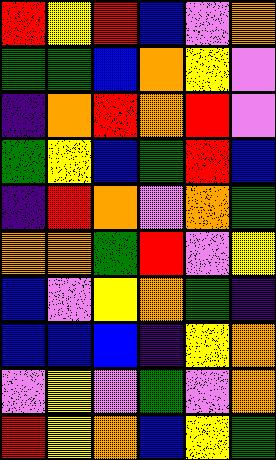[["red", "yellow", "red", "blue", "violet", "orange"], ["green", "green", "blue", "orange", "yellow", "violet"], ["indigo", "orange", "red", "orange", "red", "violet"], ["green", "yellow", "blue", "green", "red", "blue"], ["indigo", "red", "orange", "violet", "orange", "green"], ["orange", "orange", "green", "red", "violet", "yellow"], ["blue", "violet", "yellow", "orange", "green", "indigo"], ["blue", "blue", "blue", "indigo", "yellow", "orange"], ["violet", "yellow", "violet", "green", "violet", "orange"], ["red", "yellow", "orange", "blue", "yellow", "green"]]